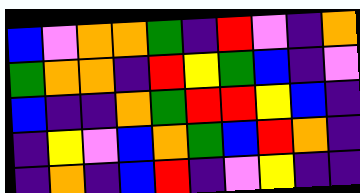[["blue", "violet", "orange", "orange", "green", "indigo", "red", "violet", "indigo", "orange"], ["green", "orange", "orange", "indigo", "red", "yellow", "green", "blue", "indigo", "violet"], ["blue", "indigo", "indigo", "orange", "green", "red", "red", "yellow", "blue", "indigo"], ["indigo", "yellow", "violet", "blue", "orange", "green", "blue", "red", "orange", "indigo"], ["indigo", "orange", "indigo", "blue", "red", "indigo", "violet", "yellow", "indigo", "indigo"]]